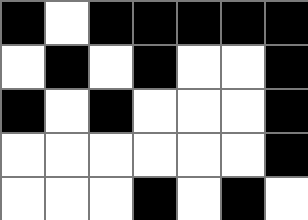[["black", "white", "black", "black", "black", "black", "black"], ["white", "black", "white", "black", "white", "white", "black"], ["black", "white", "black", "white", "white", "white", "black"], ["white", "white", "white", "white", "white", "white", "black"], ["white", "white", "white", "black", "white", "black", "white"]]